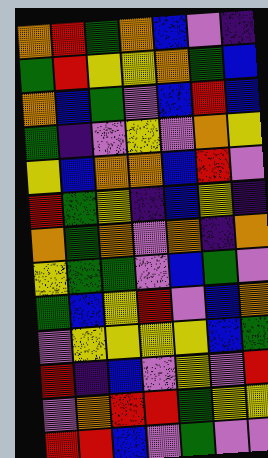[["orange", "red", "green", "orange", "blue", "violet", "indigo"], ["green", "red", "yellow", "yellow", "orange", "green", "blue"], ["orange", "blue", "green", "violet", "blue", "red", "blue"], ["green", "indigo", "violet", "yellow", "violet", "orange", "yellow"], ["yellow", "blue", "orange", "orange", "blue", "red", "violet"], ["red", "green", "yellow", "indigo", "blue", "yellow", "indigo"], ["orange", "green", "orange", "violet", "orange", "indigo", "orange"], ["yellow", "green", "green", "violet", "blue", "green", "violet"], ["green", "blue", "yellow", "red", "violet", "blue", "orange"], ["violet", "yellow", "yellow", "yellow", "yellow", "blue", "green"], ["red", "indigo", "blue", "violet", "yellow", "violet", "red"], ["violet", "orange", "red", "red", "green", "yellow", "yellow"], ["red", "red", "blue", "violet", "green", "violet", "violet"]]